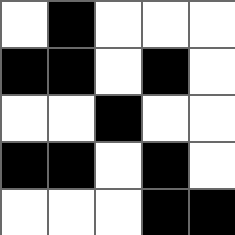[["white", "black", "white", "white", "white"], ["black", "black", "white", "black", "white"], ["white", "white", "black", "white", "white"], ["black", "black", "white", "black", "white"], ["white", "white", "white", "black", "black"]]